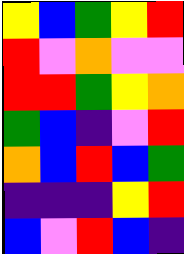[["yellow", "blue", "green", "yellow", "red"], ["red", "violet", "orange", "violet", "violet"], ["red", "red", "green", "yellow", "orange"], ["green", "blue", "indigo", "violet", "red"], ["orange", "blue", "red", "blue", "green"], ["indigo", "indigo", "indigo", "yellow", "red"], ["blue", "violet", "red", "blue", "indigo"]]